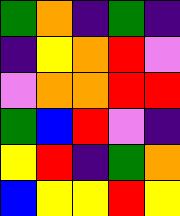[["green", "orange", "indigo", "green", "indigo"], ["indigo", "yellow", "orange", "red", "violet"], ["violet", "orange", "orange", "red", "red"], ["green", "blue", "red", "violet", "indigo"], ["yellow", "red", "indigo", "green", "orange"], ["blue", "yellow", "yellow", "red", "yellow"]]